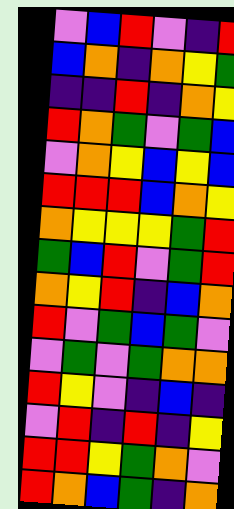[["violet", "blue", "red", "violet", "indigo", "red"], ["blue", "orange", "indigo", "orange", "yellow", "green"], ["indigo", "indigo", "red", "indigo", "orange", "yellow"], ["red", "orange", "green", "violet", "green", "blue"], ["violet", "orange", "yellow", "blue", "yellow", "blue"], ["red", "red", "red", "blue", "orange", "yellow"], ["orange", "yellow", "yellow", "yellow", "green", "red"], ["green", "blue", "red", "violet", "green", "red"], ["orange", "yellow", "red", "indigo", "blue", "orange"], ["red", "violet", "green", "blue", "green", "violet"], ["violet", "green", "violet", "green", "orange", "orange"], ["red", "yellow", "violet", "indigo", "blue", "indigo"], ["violet", "red", "indigo", "red", "indigo", "yellow"], ["red", "red", "yellow", "green", "orange", "violet"], ["red", "orange", "blue", "green", "indigo", "orange"]]